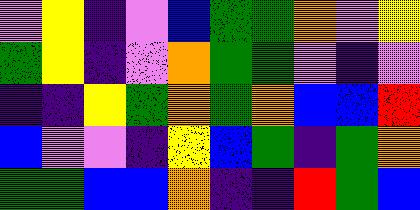[["violet", "yellow", "indigo", "violet", "blue", "green", "green", "orange", "violet", "yellow"], ["green", "yellow", "indigo", "violet", "orange", "green", "green", "violet", "indigo", "violet"], ["indigo", "indigo", "yellow", "green", "orange", "green", "orange", "blue", "blue", "red"], ["blue", "violet", "violet", "indigo", "yellow", "blue", "green", "indigo", "green", "orange"], ["green", "green", "blue", "blue", "orange", "indigo", "indigo", "red", "green", "blue"]]